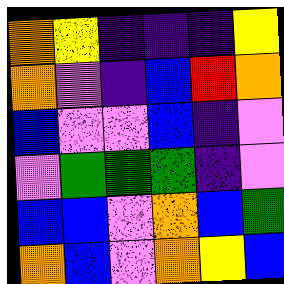[["orange", "yellow", "indigo", "indigo", "indigo", "yellow"], ["orange", "violet", "indigo", "blue", "red", "orange"], ["blue", "violet", "violet", "blue", "indigo", "violet"], ["violet", "green", "green", "green", "indigo", "violet"], ["blue", "blue", "violet", "orange", "blue", "green"], ["orange", "blue", "violet", "orange", "yellow", "blue"]]